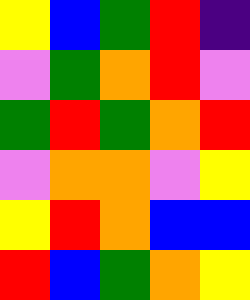[["yellow", "blue", "green", "red", "indigo"], ["violet", "green", "orange", "red", "violet"], ["green", "red", "green", "orange", "red"], ["violet", "orange", "orange", "violet", "yellow"], ["yellow", "red", "orange", "blue", "blue"], ["red", "blue", "green", "orange", "yellow"]]